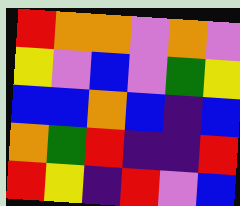[["red", "orange", "orange", "violet", "orange", "violet"], ["yellow", "violet", "blue", "violet", "green", "yellow"], ["blue", "blue", "orange", "blue", "indigo", "blue"], ["orange", "green", "red", "indigo", "indigo", "red"], ["red", "yellow", "indigo", "red", "violet", "blue"]]